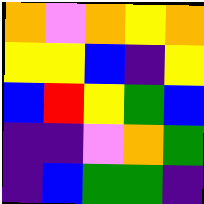[["orange", "violet", "orange", "yellow", "orange"], ["yellow", "yellow", "blue", "indigo", "yellow"], ["blue", "red", "yellow", "green", "blue"], ["indigo", "indigo", "violet", "orange", "green"], ["indigo", "blue", "green", "green", "indigo"]]